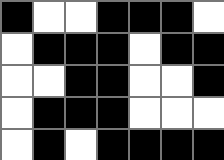[["black", "white", "white", "black", "black", "black", "white"], ["white", "black", "black", "black", "white", "black", "black"], ["white", "white", "black", "black", "white", "white", "black"], ["white", "black", "black", "black", "white", "white", "white"], ["white", "black", "white", "black", "black", "black", "black"]]